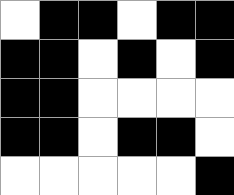[["white", "black", "black", "white", "black", "black"], ["black", "black", "white", "black", "white", "black"], ["black", "black", "white", "white", "white", "white"], ["black", "black", "white", "black", "black", "white"], ["white", "white", "white", "white", "white", "black"]]